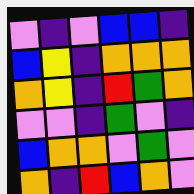[["violet", "indigo", "violet", "blue", "blue", "indigo"], ["blue", "yellow", "indigo", "orange", "orange", "orange"], ["orange", "yellow", "indigo", "red", "green", "orange"], ["violet", "violet", "indigo", "green", "violet", "indigo"], ["blue", "orange", "orange", "violet", "green", "violet"], ["orange", "indigo", "red", "blue", "orange", "violet"]]